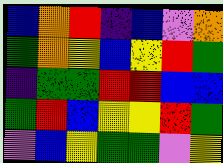[["blue", "orange", "red", "indigo", "blue", "violet", "orange"], ["green", "orange", "yellow", "blue", "yellow", "red", "green"], ["indigo", "green", "green", "red", "red", "blue", "blue"], ["green", "red", "blue", "yellow", "yellow", "red", "green"], ["violet", "blue", "yellow", "green", "green", "violet", "yellow"]]